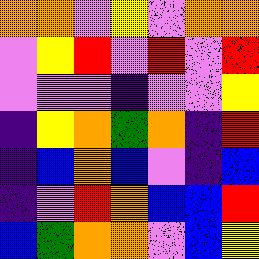[["orange", "orange", "violet", "yellow", "violet", "orange", "orange"], ["violet", "yellow", "red", "violet", "red", "violet", "red"], ["violet", "violet", "violet", "indigo", "violet", "violet", "yellow"], ["indigo", "yellow", "orange", "green", "orange", "indigo", "red"], ["indigo", "blue", "orange", "blue", "violet", "indigo", "blue"], ["indigo", "violet", "red", "orange", "blue", "blue", "red"], ["blue", "green", "orange", "orange", "violet", "blue", "yellow"]]